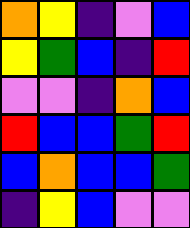[["orange", "yellow", "indigo", "violet", "blue"], ["yellow", "green", "blue", "indigo", "red"], ["violet", "violet", "indigo", "orange", "blue"], ["red", "blue", "blue", "green", "red"], ["blue", "orange", "blue", "blue", "green"], ["indigo", "yellow", "blue", "violet", "violet"]]